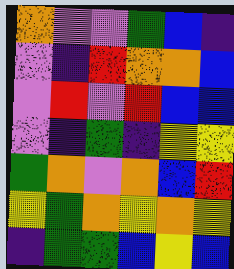[["orange", "violet", "violet", "green", "blue", "indigo"], ["violet", "indigo", "red", "orange", "orange", "blue"], ["violet", "red", "violet", "red", "blue", "blue"], ["violet", "indigo", "green", "indigo", "yellow", "yellow"], ["green", "orange", "violet", "orange", "blue", "red"], ["yellow", "green", "orange", "yellow", "orange", "yellow"], ["indigo", "green", "green", "blue", "yellow", "blue"]]